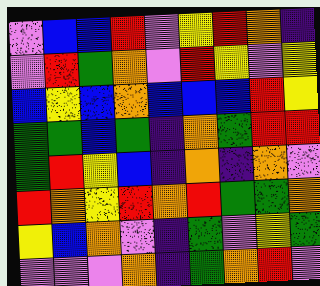[["violet", "blue", "blue", "red", "violet", "yellow", "red", "orange", "indigo"], ["violet", "red", "green", "orange", "violet", "red", "yellow", "violet", "yellow"], ["blue", "yellow", "blue", "orange", "blue", "blue", "blue", "red", "yellow"], ["green", "green", "blue", "green", "indigo", "orange", "green", "red", "red"], ["green", "red", "yellow", "blue", "indigo", "orange", "indigo", "orange", "violet"], ["red", "orange", "yellow", "red", "orange", "red", "green", "green", "orange"], ["yellow", "blue", "orange", "violet", "indigo", "green", "violet", "yellow", "green"], ["violet", "violet", "violet", "orange", "indigo", "green", "orange", "red", "violet"]]